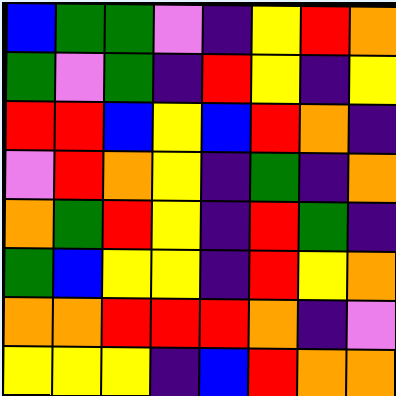[["blue", "green", "green", "violet", "indigo", "yellow", "red", "orange"], ["green", "violet", "green", "indigo", "red", "yellow", "indigo", "yellow"], ["red", "red", "blue", "yellow", "blue", "red", "orange", "indigo"], ["violet", "red", "orange", "yellow", "indigo", "green", "indigo", "orange"], ["orange", "green", "red", "yellow", "indigo", "red", "green", "indigo"], ["green", "blue", "yellow", "yellow", "indigo", "red", "yellow", "orange"], ["orange", "orange", "red", "red", "red", "orange", "indigo", "violet"], ["yellow", "yellow", "yellow", "indigo", "blue", "red", "orange", "orange"]]